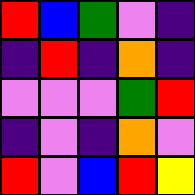[["red", "blue", "green", "violet", "indigo"], ["indigo", "red", "indigo", "orange", "indigo"], ["violet", "violet", "violet", "green", "red"], ["indigo", "violet", "indigo", "orange", "violet"], ["red", "violet", "blue", "red", "yellow"]]